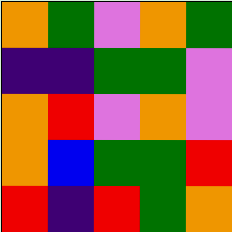[["orange", "green", "violet", "orange", "green"], ["indigo", "indigo", "green", "green", "violet"], ["orange", "red", "violet", "orange", "violet"], ["orange", "blue", "green", "green", "red"], ["red", "indigo", "red", "green", "orange"]]